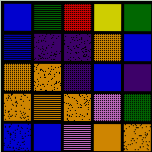[["blue", "green", "red", "yellow", "green"], ["blue", "indigo", "indigo", "orange", "blue"], ["orange", "orange", "indigo", "blue", "indigo"], ["orange", "orange", "orange", "violet", "green"], ["blue", "blue", "violet", "orange", "orange"]]